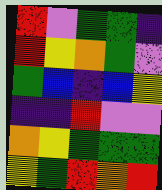[["red", "violet", "green", "green", "indigo"], ["red", "yellow", "orange", "green", "violet"], ["green", "blue", "indigo", "blue", "yellow"], ["indigo", "indigo", "red", "violet", "violet"], ["orange", "yellow", "green", "green", "green"], ["yellow", "green", "red", "orange", "red"]]